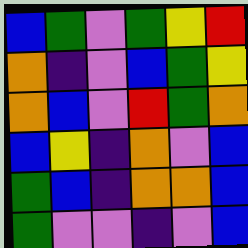[["blue", "green", "violet", "green", "yellow", "red"], ["orange", "indigo", "violet", "blue", "green", "yellow"], ["orange", "blue", "violet", "red", "green", "orange"], ["blue", "yellow", "indigo", "orange", "violet", "blue"], ["green", "blue", "indigo", "orange", "orange", "blue"], ["green", "violet", "violet", "indigo", "violet", "blue"]]